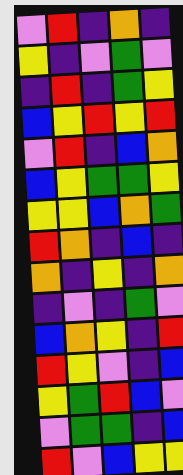[["violet", "red", "indigo", "orange", "indigo"], ["yellow", "indigo", "violet", "green", "violet"], ["indigo", "red", "indigo", "green", "yellow"], ["blue", "yellow", "red", "yellow", "red"], ["violet", "red", "indigo", "blue", "orange"], ["blue", "yellow", "green", "green", "yellow"], ["yellow", "yellow", "blue", "orange", "green"], ["red", "orange", "indigo", "blue", "indigo"], ["orange", "indigo", "yellow", "indigo", "orange"], ["indigo", "violet", "indigo", "green", "violet"], ["blue", "orange", "yellow", "indigo", "red"], ["red", "yellow", "violet", "indigo", "blue"], ["yellow", "green", "red", "blue", "violet"], ["violet", "green", "green", "indigo", "blue"], ["red", "violet", "blue", "yellow", "yellow"]]